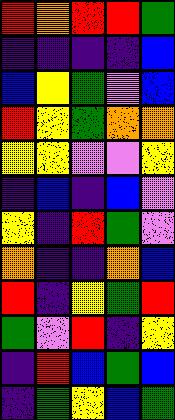[["red", "orange", "red", "red", "green"], ["indigo", "indigo", "indigo", "indigo", "blue"], ["blue", "yellow", "green", "violet", "blue"], ["red", "yellow", "green", "orange", "orange"], ["yellow", "yellow", "violet", "violet", "yellow"], ["indigo", "blue", "indigo", "blue", "violet"], ["yellow", "indigo", "red", "green", "violet"], ["orange", "indigo", "indigo", "orange", "blue"], ["red", "indigo", "yellow", "green", "red"], ["green", "violet", "red", "indigo", "yellow"], ["indigo", "red", "blue", "green", "blue"], ["indigo", "green", "yellow", "blue", "green"]]